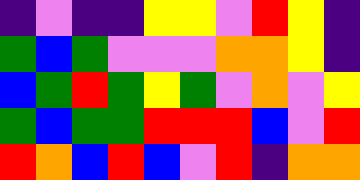[["indigo", "violet", "indigo", "indigo", "yellow", "yellow", "violet", "red", "yellow", "indigo"], ["green", "blue", "green", "violet", "violet", "violet", "orange", "orange", "yellow", "indigo"], ["blue", "green", "red", "green", "yellow", "green", "violet", "orange", "violet", "yellow"], ["green", "blue", "green", "green", "red", "red", "red", "blue", "violet", "red"], ["red", "orange", "blue", "red", "blue", "violet", "red", "indigo", "orange", "orange"]]